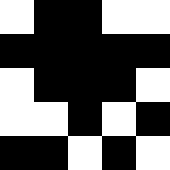[["white", "black", "black", "white", "white"], ["black", "black", "black", "black", "black"], ["white", "black", "black", "black", "white"], ["white", "white", "black", "white", "black"], ["black", "black", "white", "black", "white"]]